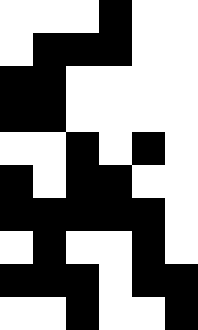[["white", "white", "white", "black", "white", "white"], ["white", "black", "black", "black", "white", "white"], ["black", "black", "white", "white", "white", "white"], ["black", "black", "white", "white", "white", "white"], ["white", "white", "black", "white", "black", "white"], ["black", "white", "black", "black", "white", "white"], ["black", "black", "black", "black", "black", "white"], ["white", "black", "white", "white", "black", "white"], ["black", "black", "black", "white", "black", "black"], ["white", "white", "black", "white", "white", "black"]]